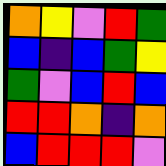[["orange", "yellow", "violet", "red", "green"], ["blue", "indigo", "blue", "green", "yellow"], ["green", "violet", "blue", "red", "blue"], ["red", "red", "orange", "indigo", "orange"], ["blue", "red", "red", "red", "violet"]]